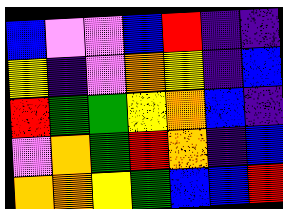[["blue", "violet", "violet", "blue", "red", "indigo", "indigo"], ["yellow", "indigo", "violet", "orange", "yellow", "indigo", "blue"], ["red", "green", "green", "yellow", "orange", "blue", "indigo"], ["violet", "orange", "green", "red", "orange", "indigo", "blue"], ["orange", "orange", "yellow", "green", "blue", "blue", "red"]]